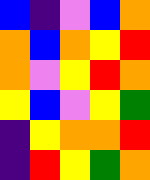[["blue", "indigo", "violet", "blue", "orange"], ["orange", "blue", "orange", "yellow", "red"], ["orange", "violet", "yellow", "red", "orange"], ["yellow", "blue", "violet", "yellow", "green"], ["indigo", "yellow", "orange", "orange", "red"], ["indigo", "red", "yellow", "green", "orange"]]